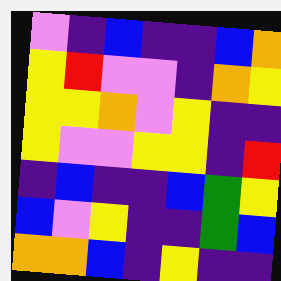[["violet", "indigo", "blue", "indigo", "indigo", "blue", "orange"], ["yellow", "red", "violet", "violet", "indigo", "orange", "yellow"], ["yellow", "yellow", "orange", "violet", "yellow", "indigo", "indigo"], ["yellow", "violet", "violet", "yellow", "yellow", "indigo", "red"], ["indigo", "blue", "indigo", "indigo", "blue", "green", "yellow"], ["blue", "violet", "yellow", "indigo", "indigo", "green", "blue"], ["orange", "orange", "blue", "indigo", "yellow", "indigo", "indigo"]]